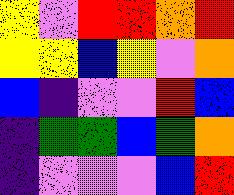[["yellow", "violet", "red", "red", "orange", "red"], ["yellow", "yellow", "blue", "yellow", "violet", "orange"], ["blue", "indigo", "violet", "violet", "red", "blue"], ["indigo", "green", "green", "blue", "green", "orange"], ["indigo", "violet", "violet", "violet", "blue", "red"]]